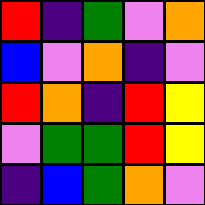[["red", "indigo", "green", "violet", "orange"], ["blue", "violet", "orange", "indigo", "violet"], ["red", "orange", "indigo", "red", "yellow"], ["violet", "green", "green", "red", "yellow"], ["indigo", "blue", "green", "orange", "violet"]]